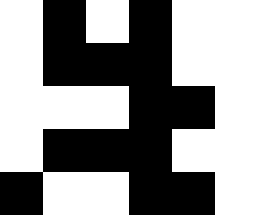[["white", "black", "white", "black", "white", "white"], ["white", "black", "black", "black", "white", "white"], ["white", "white", "white", "black", "black", "white"], ["white", "black", "black", "black", "white", "white"], ["black", "white", "white", "black", "black", "white"]]